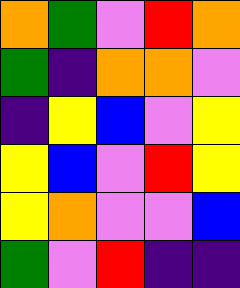[["orange", "green", "violet", "red", "orange"], ["green", "indigo", "orange", "orange", "violet"], ["indigo", "yellow", "blue", "violet", "yellow"], ["yellow", "blue", "violet", "red", "yellow"], ["yellow", "orange", "violet", "violet", "blue"], ["green", "violet", "red", "indigo", "indigo"]]